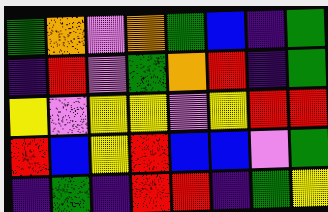[["green", "orange", "violet", "orange", "green", "blue", "indigo", "green"], ["indigo", "red", "violet", "green", "orange", "red", "indigo", "green"], ["yellow", "violet", "yellow", "yellow", "violet", "yellow", "red", "red"], ["red", "blue", "yellow", "red", "blue", "blue", "violet", "green"], ["indigo", "green", "indigo", "red", "red", "indigo", "green", "yellow"]]